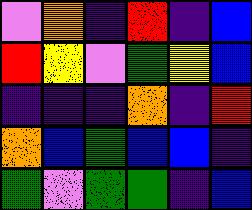[["violet", "orange", "indigo", "red", "indigo", "blue"], ["red", "yellow", "violet", "green", "yellow", "blue"], ["indigo", "indigo", "indigo", "orange", "indigo", "red"], ["orange", "blue", "green", "blue", "blue", "indigo"], ["green", "violet", "green", "green", "indigo", "blue"]]